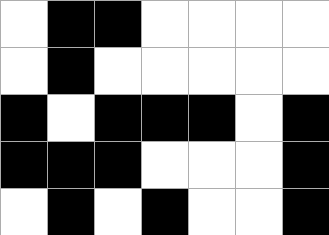[["white", "black", "black", "white", "white", "white", "white"], ["white", "black", "white", "white", "white", "white", "white"], ["black", "white", "black", "black", "black", "white", "black"], ["black", "black", "black", "white", "white", "white", "black"], ["white", "black", "white", "black", "white", "white", "black"]]